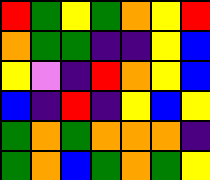[["red", "green", "yellow", "green", "orange", "yellow", "red"], ["orange", "green", "green", "indigo", "indigo", "yellow", "blue"], ["yellow", "violet", "indigo", "red", "orange", "yellow", "blue"], ["blue", "indigo", "red", "indigo", "yellow", "blue", "yellow"], ["green", "orange", "green", "orange", "orange", "orange", "indigo"], ["green", "orange", "blue", "green", "orange", "green", "yellow"]]